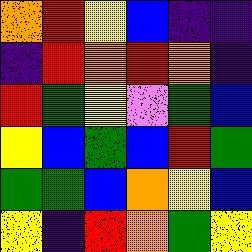[["orange", "red", "yellow", "blue", "indigo", "indigo"], ["indigo", "red", "orange", "red", "orange", "indigo"], ["red", "green", "yellow", "violet", "green", "blue"], ["yellow", "blue", "green", "blue", "red", "green"], ["green", "green", "blue", "orange", "yellow", "blue"], ["yellow", "indigo", "red", "orange", "green", "yellow"]]